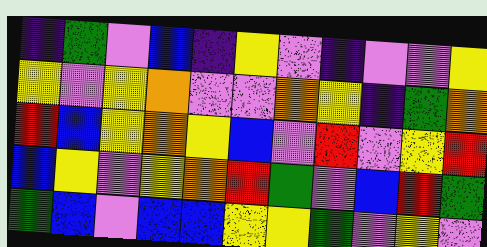[["indigo", "green", "violet", "blue", "indigo", "yellow", "violet", "indigo", "violet", "violet", "yellow"], ["yellow", "violet", "yellow", "orange", "violet", "violet", "orange", "yellow", "indigo", "green", "orange"], ["red", "blue", "yellow", "orange", "yellow", "blue", "violet", "red", "violet", "yellow", "red"], ["blue", "yellow", "violet", "yellow", "orange", "red", "green", "violet", "blue", "red", "green"], ["green", "blue", "violet", "blue", "blue", "yellow", "yellow", "green", "violet", "yellow", "violet"]]